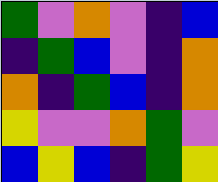[["green", "violet", "orange", "violet", "indigo", "blue"], ["indigo", "green", "blue", "violet", "indigo", "orange"], ["orange", "indigo", "green", "blue", "indigo", "orange"], ["yellow", "violet", "violet", "orange", "green", "violet"], ["blue", "yellow", "blue", "indigo", "green", "yellow"]]